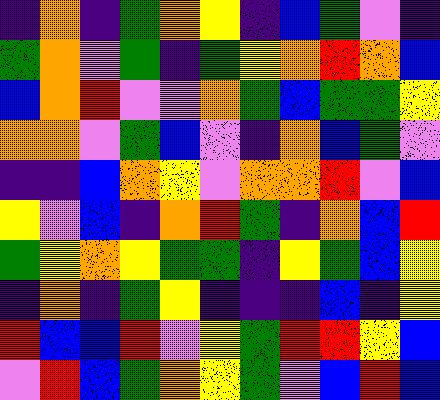[["indigo", "orange", "indigo", "green", "orange", "yellow", "indigo", "blue", "green", "violet", "indigo"], ["green", "orange", "violet", "green", "indigo", "green", "yellow", "orange", "red", "orange", "blue"], ["blue", "orange", "red", "violet", "violet", "orange", "green", "blue", "green", "green", "yellow"], ["orange", "orange", "violet", "green", "blue", "violet", "indigo", "orange", "blue", "green", "violet"], ["indigo", "indigo", "blue", "orange", "yellow", "violet", "orange", "orange", "red", "violet", "blue"], ["yellow", "violet", "blue", "indigo", "orange", "red", "green", "indigo", "orange", "blue", "red"], ["green", "yellow", "orange", "yellow", "green", "green", "indigo", "yellow", "green", "blue", "yellow"], ["indigo", "orange", "indigo", "green", "yellow", "indigo", "indigo", "indigo", "blue", "indigo", "yellow"], ["red", "blue", "blue", "red", "violet", "yellow", "green", "red", "red", "yellow", "blue"], ["violet", "red", "blue", "green", "orange", "yellow", "green", "violet", "blue", "red", "blue"]]